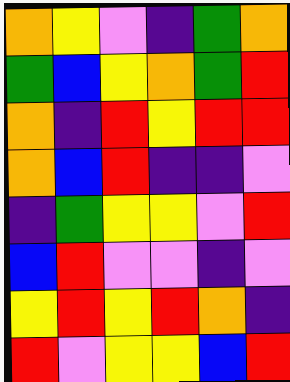[["orange", "yellow", "violet", "indigo", "green", "orange"], ["green", "blue", "yellow", "orange", "green", "red"], ["orange", "indigo", "red", "yellow", "red", "red"], ["orange", "blue", "red", "indigo", "indigo", "violet"], ["indigo", "green", "yellow", "yellow", "violet", "red"], ["blue", "red", "violet", "violet", "indigo", "violet"], ["yellow", "red", "yellow", "red", "orange", "indigo"], ["red", "violet", "yellow", "yellow", "blue", "red"]]